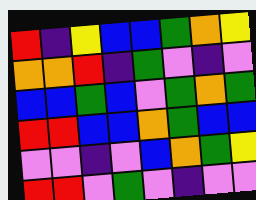[["red", "indigo", "yellow", "blue", "blue", "green", "orange", "yellow"], ["orange", "orange", "red", "indigo", "green", "violet", "indigo", "violet"], ["blue", "blue", "green", "blue", "violet", "green", "orange", "green"], ["red", "red", "blue", "blue", "orange", "green", "blue", "blue"], ["violet", "violet", "indigo", "violet", "blue", "orange", "green", "yellow"], ["red", "red", "violet", "green", "violet", "indigo", "violet", "violet"]]